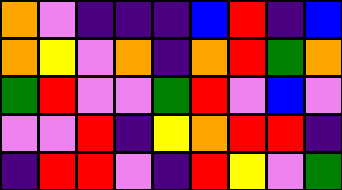[["orange", "violet", "indigo", "indigo", "indigo", "blue", "red", "indigo", "blue"], ["orange", "yellow", "violet", "orange", "indigo", "orange", "red", "green", "orange"], ["green", "red", "violet", "violet", "green", "red", "violet", "blue", "violet"], ["violet", "violet", "red", "indigo", "yellow", "orange", "red", "red", "indigo"], ["indigo", "red", "red", "violet", "indigo", "red", "yellow", "violet", "green"]]